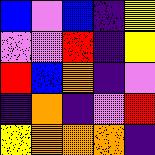[["blue", "violet", "blue", "indigo", "yellow"], ["violet", "violet", "red", "indigo", "yellow"], ["red", "blue", "orange", "indigo", "violet"], ["indigo", "orange", "indigo", "violet", "red"], ["yellow", "orange", "orange", "orange", "indigo"]]